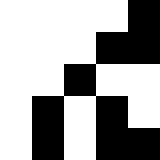[["white", "white", "white", "white", "black"], ["white", "white", "white", "black", "black"], ["white", "white", "black", "white", "white"], ["white", "black", "white", "black", "white"], ["white", "black", "white", "black", "black"]]